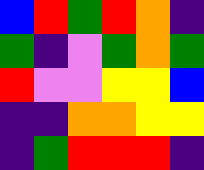[["blue", "red", "green", "red", "orange", "indigo"], ["green", "indigo", "violet", "green", "orange", "green"], ["red", "violet", "violet", "yellow", "yellow", "blue"], ["indigo", "indigo", "orange", "orange", "yellow", "yellow"], ["indigo", "green", "red", "red", "red", "indigo"]]